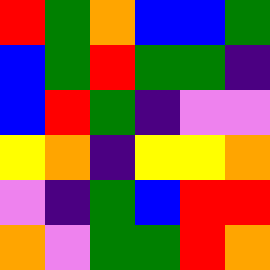[["red", "green", "orange", "blue", "blue", "green"], ["blue", "green", "red", "green", "green", "indigo"], ["blue", "red", "green", "indigo", "violet", "violet"], ["yellow", "orange", "indigo", "yellow", "yellow", "orange"], ["violet", "indigo", "green", "blue", "red", "red"], ["orange", "violet", "green", "green", "red", "orange"]]